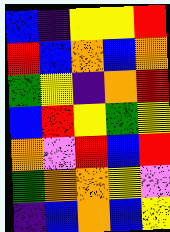[["blue", "indigo", "yellow", "yellow", "red"], ["red", "blue", "orange", "blue", "orange"], ["green", "yellow", "indigo", "orange", "red"], ["blue", "red", "yellow", "green", "yellow"], ["orange", "violet", "red", "blue", "red"], ["green", "orange", "orange", "yellow", "violet"], ["indigo", "blue", "orange", "blue", "yellow"]]